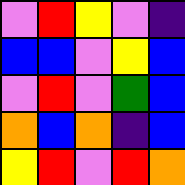[["violet", "red", "yellow", "violet", "indigo"], ["blue", "blue", "violet", "yellow", "blue"], ["violet", "red", "violet", "green", "blue"], ["orange", "blue", "orange", "indigo", "blue"], ["yellow", "red", "violet", "red", "orange"]]